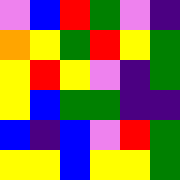[["violet", "blue", "red", "green", "violet", "indigo"], ["orange", "yellow", "green", "red", "yellow", "green"], ["yellow", "red", "yellow", "violet", "indigo", "green"], ["yellow", "blue", "green", "green", "indigo", "indigo"], ["blue", "indigo", "blue", "violet", "red", "green"], ["yellow", "yellow", "blue", "yellow", "yellow", "green"]]